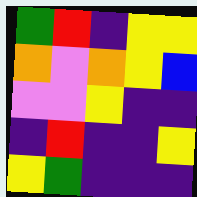[["green", "red", "indigo", "yellow", "yellow"], ["orange", "violet", "orange", "yellow", "blue"], ["violet", "violet", "yellow", "indigo", "indigo"], ["indigo", "red", "indigo", "indigo", "yellow"], ["yellow", "green", "indigo", "indigo", "indigo"]]